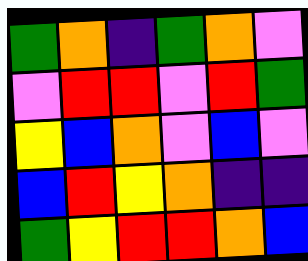[["green", "orange", "indigo", "green", "orange", "violet"], ["violet", "red", "red", "violet", "red", "green"], ["yellow", "blue", "orange", "violet", "blue", "violet"], ["blue", "red", "yellow", "orange", "indigo", "indigo"], ["green", "yellow", "red", "red", "orange", "blue"]]